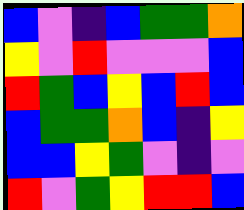[["blue", "violet", "indigo", "blue", "green", "green", "orange"], ["yellow", "violet", "red", "violet", "violet", "violet", "blue"], ["red", "green", "blue", "yellow", "blue", "red", "blue"], ["blue", "green", "green", "orange", "blue", "indigo", "yellow"], ["blue", "blue", "yellow", "green", "violet", "indigo", "violet"], ["red", "violet", "green", "yellow", "red", "red", "blue"]]